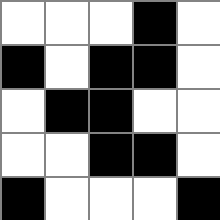[["white", "white", "white", "black", "white"], ["black", "white", "black", "black", "white"], ["white", "black", "black", "white", "white"], ["white", "white", "black", "black", "white"], ["black", "white", "white", "white", "black"]]